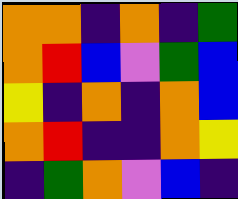[["orange", "orange", "indigo", "orange", "indigo", "green"], ["orange", "red", "blue", "violet", "green", "blue"], ["yellow", "indigo", "orange", "indigo", "orange", "blue"], ["orange", "red", "indigo", "indigo", "orange", "yellow"], ["indigo", "green", "orange", "violet", "blue", "indigo"]]